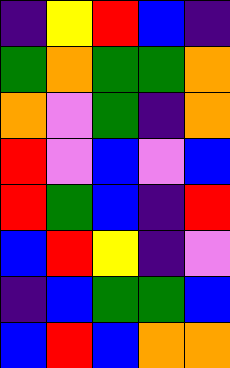[["indigo", "yellow", "red", "blue", "indigo"], ["green", "orange", "green", "green", "orange"], ["orange", "violet", "green", "indigo", "orange"], ["red", "violet", "blue", "violet", "blue"], ["red", "green", "blue", "indigo", "red"], ["blue", "red", "yellow", "indigo", "violet"], ["indigo", "blue", "green", "green", "blue"], ["blue", "red", "blue", "orange", "orange"]]